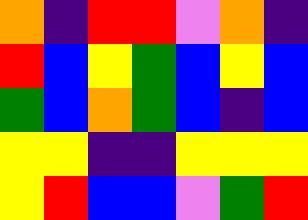[["orange", "indigo", "red", "red", "violet", "orange", "indigo"], ["red", "blue", "yellow", "green", "blue", "yellow", "blue"], ["green", "blue", "orange", "green", "blue", "indigo", "blue"], ["yellow", "yellow", "indigo", "indigo", "yellow", "yellow", "yellow"], ["yellow", "red", "blue", "blue", "violet", "green", "red"]]